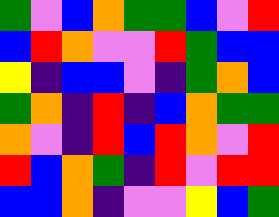[["green", "violet", "blue", "orange", "green", "green", "blue", "violet", "red"], ["blue", "red", "orange", "violet", "violet", "red", "green", "blue", "blue"], ["yellow", "indigo", "blue", "blue", "violet", "indigo", "green", "orange", "blue"], ["green", "orange", "indigo", "red", "indigo", "blue", "orange", "green", "green"], ["orange", "violet", "indigo", "red", "blue", "red", "orange", "violet", "red"], ["red", "blue", "orange", "green", "indigo", "red", "violet", "red", "red"], ["blue", "blue", "orange", "indigo", "violet", "violet", "yellow", "blue", "green"]]